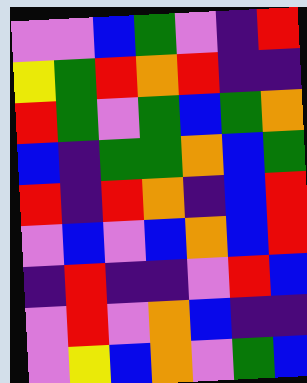[["violet", "violet", "blue", "green", "violet", "indigo", "red"], ["yellow", "green", "red", "orange", "red", "indigo", "indigo"], ["red", "green", "violet", "green", "blue", "green", "orange"], ["blue", "indigo", "green", "green", "orange", "blue", "green"], ["red", "indigo", "red", "orange", "indigo", "blue", "red"], ["violet", "blue", "violet", "blue", "orange", "blue", "red"], ["indigo", "red", "indigo", "indigo", "violet", "red", "blue"], ["violet", "red", "violet", "orange", "blue", "indigo", "indigo"], ["violet", "yellow", "blue", "orange", "violet", "green", "blue"]]